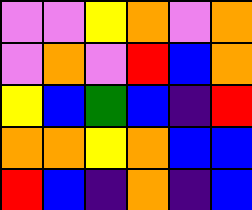[["violet", "violet", "yellow", "orange", "violet", "orange"], ["violet", "orange", "violet", "red", "blue", "orange"], ["yellow", "blue", "green", "blue", "indigo", "red"], ["orange", "orange", "yellow", "orange", "blue", "blue"], ["red", "blue", "indigo", "orange", "indigo", "blue"]]